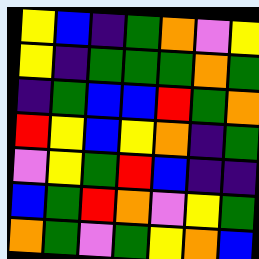[["yellow", "blue", "indigo", "green", "orange", "violet", "yellow"], ["yellow", "indigo", "green", "green", "green", "orange", "green"], ["indigo", "green", "blue", "blue", "red", "green", "orange"], ["red", "yellow", "blue", "yellow", "orange", "indigo", "green"], ["violet", "yellow", "green", "red", "blue", "indigo", "indigo"], ["blue", "green", "red", "orange", "violet", "yellow", "green"], ["orange", "green", "violet", "green", "yellow", "orange", "blue"]]